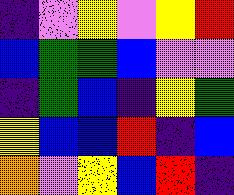[["indigo", "violet", "yellow", "violet", "yellow", "red"], ["blue", "green", "green", "blue", "violet", "violet"], ["indigo", "green", "blue", "indigo", "yellow", "green"], ["yellow", "blue", "blue", "red", "indigo", "blue"], ["orange", "violet", "yellow", "blue", "red", "indigo"]]